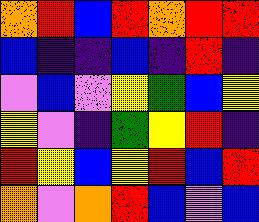[["orange", "red", "blue", "red", "orange", "red", "red"], ["blue", "indigo", "indigo", "blue", "indigo", "red", "indigo"], ["violet", "blue", "violet", "yellow", "green", "blue", "yellow"], ["yellow", "violet", "indigo", "green", "yellow", "red", "indigo"], ["red", "yellow", "blue", "yellow", "red", "blue", "red"], ["orange", "violet", "orange", "red", "blue", "violet", "blue"]]